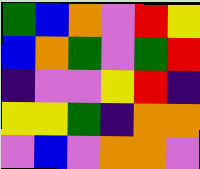[["green", "blue", "orange", "violet", "red", "yellow"], ["blue", "orange", "green", "violet", "green", "red"], ["indigo", "violet", "violet", "yellow", "red", "indigo"], ["yellow", "yellow", "green", "indigo", "orange", "orange"], ["violet", "blue", "violet", "orange", "orange", "violet"]]